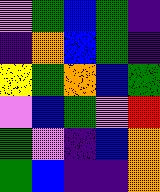[["violet", "green", "blue", "green", "indigo"], ["indigo", "orange", "blue", "green", "indigo"], ["yellow", "green", "orange", "blue", "green"], ["violet", "blue", "green", "violet", "red"], ["green", "violet", "indigo", "blue", "orange"], ["green", "blue", "indigo", "indigo", "orange"]]